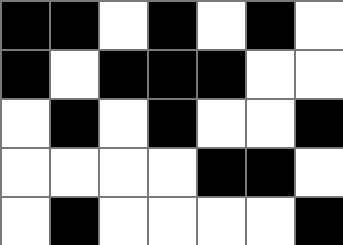[["black", "black", "white", "black", "white", "black", "white"], ["black", "white", "black", "black", "black", "white", "white"], ["white", "black", "white", "black", "white", "white", "black"], ["white", "white", "white", "white", "black", "black", "white"], ["white", "black", "white", "white", "white", "white", "black"]]